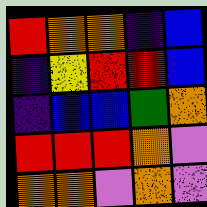[["red", "orange", "orange", "indigo", "blue"], ["indigo", "yellow", "red", "red", "blue"], ["indigo", "blue", "blue", "green", "orange"], ["red", "red", "red", "orange", "violet"], ["orange", "orange", "violet", "orange", "violet"]]